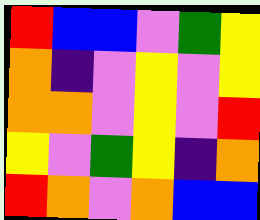[["red", "blue", "blue", "violet", "green", "yellow"], ["orange", "indigo", "violet", "yellow", "violet", "yellow"], ["orange", "orange", "violet", "yellow", "violet", "red"], ["yellow", "violet", "green", "yellow", "indigo", "orange"], ["red", "orange", "violet", "orange", "blue", "blue"]]